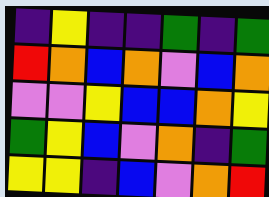[["indigo", "yellow", "indigo", "indigo", "green", "indigo", "green"], ["red", "orange", "blue", "orange", "violet", "blue", "orange"], ["violet", "violet", "yellow", "blue", "blue", "orange", "yellow"], ["green", "yellow", "blue", "violet", "orange", "indigo", "green"], ["yellow", "yellow", "indigo", "blue", "violet", "orange", "red"]]